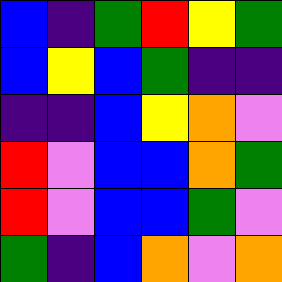[["blue", "indigo", "green", "red", "yellow", "green"], ["blue", "yellow", "blue", "green", "indigo", "indigo"], ["indigo", "indigo", "blue", "yellow", "orange", "violet"], ["red", "violet", "blue", "blue", "orange", "green"], ["red", "violet", "blue", "blue", "green", "violet"], ["green", "indigo", "blue", "orange", "violet", "orange"]]